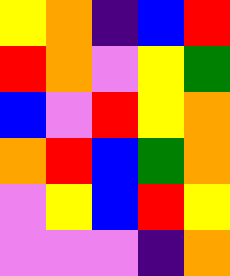[["yellow", "orange", "indigo", "blue", "red"], ["red", "orange", "violet", "yellow", "green"], ["blue", "violet", "red", "yellow", "orange"], ["orange", "red", "blue", "green", "orange"], ["violet", "yellow", "blue", "red", "yellow"], ["violet", "violet", "violet", "indigo", "orange"]]